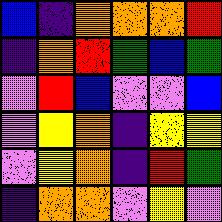[["blue", "indigo", "orange", "orange", "orange", "red"], ["indigo", "orange", "red", "green", "blue", "green"], ["violet", "red", "blue", "violet", "violet", "blue"], ["violet", "yellow", "orange", "indigo", "yellow", "yellow"], ["violet", "yellow", "orange", "indigo", "red", "green"], ["indigo", "orange", "orange", "violet", "yellow", "violet"]]